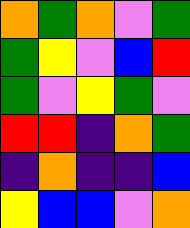[["orange", "green", "orange", "violet", "green"], ["green", "yellow", "violet", "blue", "red"], ["green", "violet", "yellow", "green", "violet"], ["red", "red", "indigo", "orange", "green"], ["indigo", "orange", "indigo", "indigo", "blue"], ["yellow", "blue", "blue", "violet", "orange"]]